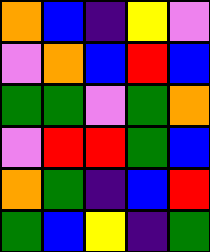[["orange", "blue", "indigo", "yellow", "violet"], ["violet", "orange", "blue", "red", "blue"], ["green", "green", "violet", "green", "orange"], ["violet", "red", "red", "green", "blue"], ["orange", "green", "indigo", "blue", "red"], ["green", "blue", "yellow", "indigo", "green"]]